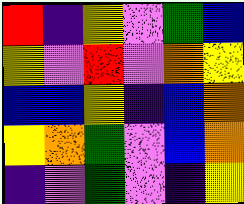[["red", "indigo", "yellow", "violet", "green", "blue"], ["yellow", "violet", "red", "violet", "orange", "yellow"], ["blue", "blue", "yellow", "indigo", "blue", "orange"], ["yellow", "orange", "green", "violet", "blue", "orange"], ["indigo", "violet", "green", "violet", "indigo", "yellow"]]